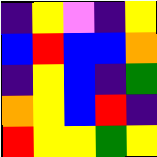[["indigo", "yellow", "violet", "indigo", "yellow"], ["blue", "red", "blue", "blue", "orange"], ["indigo", "yellow", "blue", "indigo", "green"], ["orange", "yellow", "blue", "red", "indigo"], ["red", "yellow", "yellow", "green", "yellow"]]